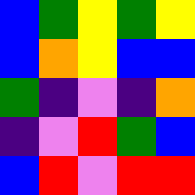[["blue", "green", "yellow", "green", "yellow"], ["blue", "orange", "yellow", "blue", "blue"], ["green", "indigo", "violet", "indigo", "orange"], ["indigo", "violet", "red", "green", "blue"], ["blue", "red", "violet", "red", "red"]]